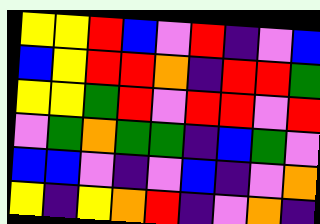[["yellow", "yellow", "red", "blue", "violet", "red", "indigo", "violet", "blue"], ["blue", "yellow", "red", "red", "orange", "indigo", "red", "red", "green"], ["yellow", "yellow", "green", "red", "violet", "red", "red", "violet", "red"], ["violet", "green", "orange", "green", "green", "indigo", "blue", "green", "violet"], ["blue", "blue", "violet", "indigo", "violet", "blue", "indigo", "violet", "orange"], ["yellow", "indigo", "yellow", "orange", "red", "indigo", "violet", "orange", "indigo"]]